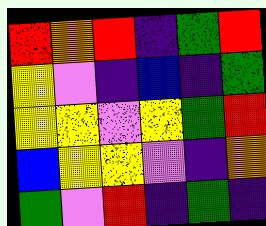[["red", "orange", "red", "indigo", "green", "red"], ["yellow", "violet", "indigo", "blue", "indigo", "green"], ["yellow", "yellow", "violet", "yellow", "green", "red"], ["blue", "yellow", "yellow", "violet", "indigo", "orange"], ["green", "violet", "red", "indigo", "green", "indigo"]]